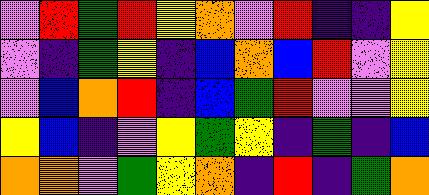[["violet", "red", "green", "red", "yellow", "orange", "violet", "red", "indigo", "indigo", "yellow"], ["violet", "indigo", "green", "yellow", "indigo", "blue", "orange", "blue", "red", "violet", "yellow"], ["violet", "blue", "orange", "red", "indigo", "blue", "green", "red", "violet", "violet", "yellow"], ["yellow", "blue", "indigo", "violet", "yellow", "green", "yellow", "indigo", "green", "indigo", "blue"], ["orange", "orange", "violet", "green", "yellow", "orange", "indigo", "red", "indigo", "green", "orange"]]